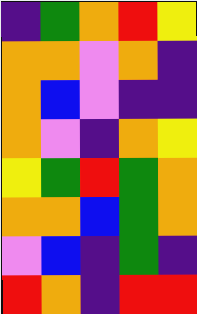[["indigo", "green", "orange", "red", "yellow"], ["orange", "orange", "violet", "orange", "indigo"], ["orange", "blue", "violet", "indigo", "indigo"], ["orange", "violet", "indigo", "orange", "yellow"], ["yellow", "green", "red", "green", "orange"], ["orange", "orange", "blue", "green", "orange"], ["violet", "blue", "indigo", "green", "indigo"], ["red", "orange", "indigo", "red", "red"]]